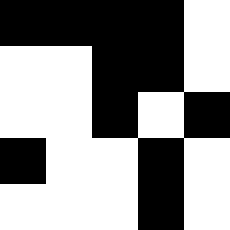[["black", "black", "black", "black", "white"], ["white", "white", "black", "black", "white"], ["white", "white", "black", "white", "black"], ["black", "white", "white", "black", "white"], ["white", "white", "white", "black", "white"]]